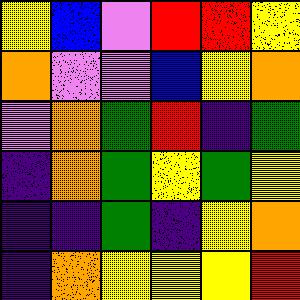[["yellow", "blue", "violet", "red", "red", "yellow"], ["orange", "violet", "violet", "blue", "yellow", "orange"], ["violet", "orange", "green", "red", "indigo", "green"], ["indigo", "orange", "green", "yellow", "green", "yellow"], ["indigo", "indigo", "green", "indigo", "yellow", "orange"], ["indigo", "orange", "yellow", "yellow", "yellow", "red"]]